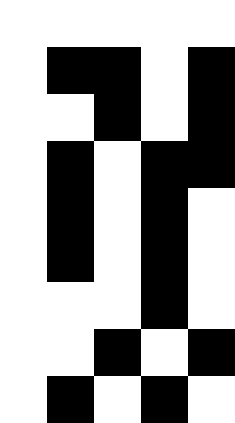[["white", "white", "white", "white", "white"], ["white", "black", "black", "white", "black"], ["white", "white", "black", "white", "black"], ["white", "black", "white", "black", "black"], ["white", "black", "white", "black", "white"], ["white", "black", "white", "black", "white"], ["white", "white", "white", "black", "white"], ["white", "white", "black", "white", "black"], ["white", "black", "white", "black", "white"]]